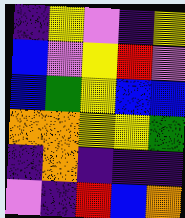[["indigo", "yellow", "violet", "indigo", "yellow"], ["blue", "violet", "yellow", "red", "violet"], ["blue", "green", "yellow", "blue", "blue"], ["orange", "orange", "yellow", "yellow", "green"], ["indigo", "orange", "indigo", "indigo", "indigo"], ["violet", "indigo", "red", "blue", "orange"]]